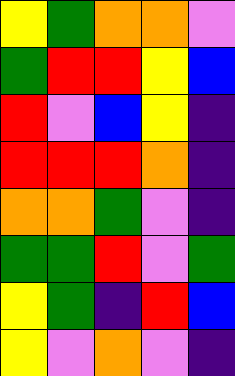[["yellow", "green", "orange", "orange", "violet"], ["green", "red", "red", "yellow", "blue"], ["red", "violet", "blue", "yellow", "indigo"], ["red", "red", "red", "orange", "indigo"], ["orange", "orange", "green", "violet", "indigo"], ["green", "green", "red", "violet", "green"], ["yellow", "green", "indigo", "red", "blue"], ["yellow", "violet", "orange", "violet", "indigo"]]